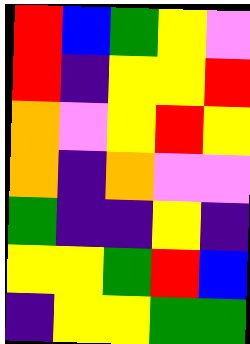[["red", "blue", "green", "yellow", "violet"], ["red", "indigo", "yellow", "yellow", "red"], ["orange", "violet", "yellow", "red", "yellow"], ["orange", "indigo", "orange", "violet", "violet"], ["green", "indigo", "indigo", "yellow", "indigo"], ["yellow", "yellow", "green", "red", "blue"], ["indigo", "yellow", "yellow", "green", "green"]]